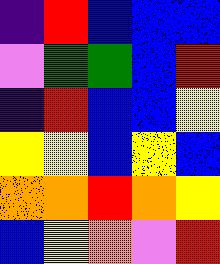[["indigo", "red", "blue", "blue", "blue"], ["violet", "green", "green", "blue", "red"], ["indigo", "red", "blue", "blue", "yellow"], ["yellow", "yellow", "blue", "yellow", "blue"], ["orange", "orange", "red", "orange", "yellow"], ["blue", "yellow", "orange", "violet", "red"]]